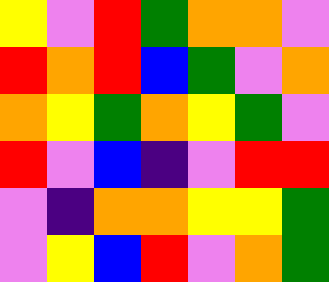[["yellow", "violet", "red", "green", "orange", "orange", "violet"], ["red", "orange", "red", "blue", "green", "violet", "orange"], ["orange", "yellow", "green", "orange", "yellow", "green", "violet"], ["red", "violet", "blue", "indigo", "violet", "red", "red"], ["violet", "indigo", "orange", "orange", "yellow", "yellow", "green"], ["violet", "yellow", "blue", "red", "violet", "orange", "green"]]